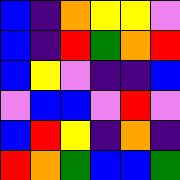[["blue", "indigo", "orange", "yellow", "yellow", "violet"], ["blue", "indigo", "red", "green", "orange", "red"], ["blue", "yellow", "violet", "indigo", "indigo", "blue"], ["violet", "blue", "blue", "violet", "red", "violet"], ["blue", "red", "yellow", "indigo", "orange", "indigo"], ["red", "orange", "green", "blue", "blue", "green"]]